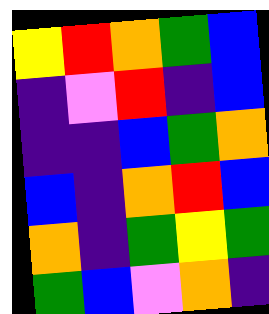[["yellow", "red", "orange", "green", "blue"], ["indigo", "violet", "red", "indigo", "blue"], ["indigo", "indigo", "blue", "green", "orange"], ["blue", "indigo", "orange", "red", "blue"], ["orange", "indigo", "green", "yellow", "green"], ["green", "blue", "violet", "orange", "indigo"]]